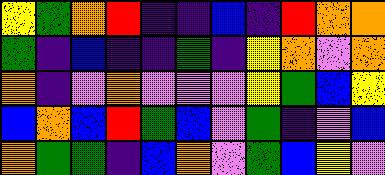[["yellow", "green", "orange", "red", "indigo", "indigo", "blue", "indigo", "red", "orange", "orange"], ["green", "indigo", "blue", "indigo", "indigo", "green", "indigo", "yellow", "orange", "violet", "orange"], ["orange", "indigo", "violet", "orange", "violet", "violet", "violet", "yellow", "green", "blue", "yellow"], ["blue", "orange", "blue", "red", "green", "blue", "violet", "green", "indigo", "violet", "blue"], ["orange", "green", "green", "indigo", "blue", "orange", "violet", "green", "blue", "yellow", "violet"]]